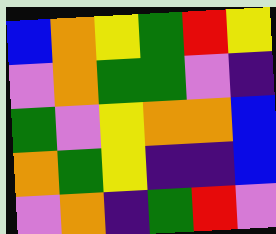[["blue", "orange", "yellow", "green", "red", "yellow"], ["violet", "orange", "green", "green", "violet", "indigo"], ["green", "violet", "yellow", "orange", "orange", "blue"], ["orange", "green", "yellow", "indigo", "indigo", "blue"], ["violet", "orange", "indigo", "green", "red", "violet"]]